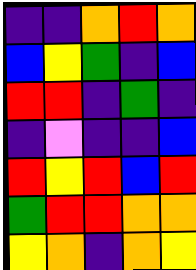[["indigo", "indigo", "orange", "red", "orange"], ["blue", "yellow", "green", "indigo", "blue"], ["red", "red", "indigo", "green", "indigo"], ["indigo", "violet", "indigo", "indigo", "blue"], ["red", "yellow", "red", "blue", "red"], ["green", "red", "red", "orange", "orange"], ["yellow", "orange", "indigo", "orange", "yellow"]]